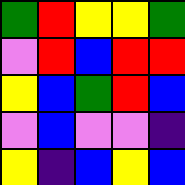[["green", "red", "yellow", "yellow", "green"], ["violet", "red", "blue", "red", "red"], ["yellow", "blue", "green", "red", "blue"], ["violet", "blue", "violet", "violet", "indigo"], ["yellow", "indigo", "blue", "yellow", "blue"]]